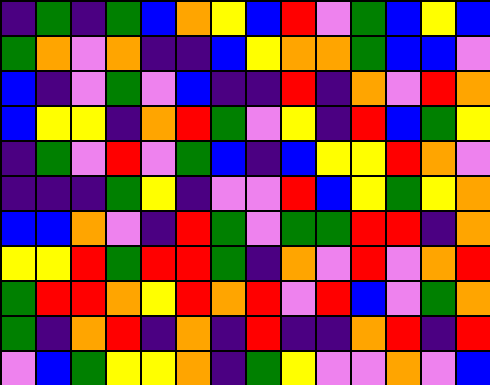[["indigo", "green", "indigo", "green", "blue", "orange", "yellow", "blue", "red", "violet", "green", "blue", "yellow", "blue"], ["green", "orange", "violet", "orange", "indigo", "indigo", "blue", "yellow", "orange", "orange", "green", "blue", "blue", "violet"], ["blue", "indigo", "violet", "green", "violet", "blue", "indigo", "indigo", "red", "indigo", "orange", "violet", "red", "orange"], ["blue", "yellow", "yellow", "indigo", "orange", "red", "green", "violet", "yellow", "indigo", "red", "blue", "green", "yellow"], ["indigo", "green", "violet", "red", "violet", "green", "blue", "indigo", "blue", "yellow", "yellow", "red", "orange", "violet"], ["indigo", "indigo", "indigo", "green", "yellow", "indigo", "violet", "violet", "red", "blue", "yellow", "green", "yellow", "orange"], ["blue", "blue", "orange", "violet", "indigo", "red", "green", "violet", "green", "green", "red", "red", "indigo", "orange"], ["yellow", "yellow", "red", "green", "red", "red", "green", "indigo", "orange", "violet", "red", "violet", "orange", "red"], ["green", "red", "red", "orange", "yellow", "red", "orange", "red", "violet", "red", "blue", "violet", "green", "orange"], ["green", "indigo", "orange", "red", "indigo", "orange", "indigo", "red", "indigo", "indigo", "orange", "red", "indigo", "red"], ["violet", "blue", "green", "yellow", "yellow", "orange", "indigo", "green", "yellow", "violet", "violet", "orange", "violet", "blue"]]